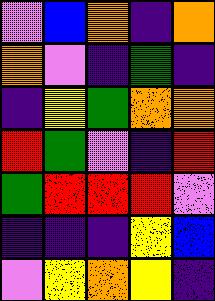[["violet", "blue", "orange", "indigo", "orange"], ["orange", "violet", "indigo", "green", "indigo"], ["indigo", "yellow", "green", "orange", "orange"], ["red", "green", "violet", "indigo", "red"], ["green", "red", "red", "red", "violet"], ["indigo", "indigo", "indigo", "yellow", "blue"], ["violet", "yellow", "orange", "yellow", "indigo"]]